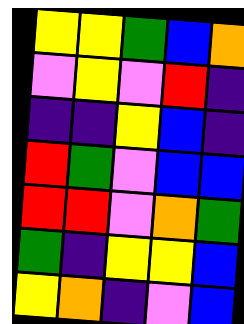[["yellow", "yellow", "green", "blue", "orange"], ["violet", "yellow", "violet", "red", "indigo"], ["indigo", "indigo", "yellow", "blue", "indigo"], ["red", "green", "violet", "blue", "blue"], ["red", "red", "violet", "orange", "green"], ["green", "indigo", "yellow", "yellow", "blue"], ["yellow", "orange", "indigo", "violet", "blue"]]